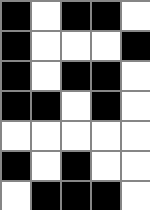[["black", "white", "black", "black", "white"], ["black", "white", "white", "white", "black"], ["black", "white", "black", "black", "white"], ["black", "black", "white", "black", "white"], ["white", "white", "white", "white", "white"], ["black", "white", "black", "white", "white"], ["white", "black", "black", "black", "white"]]